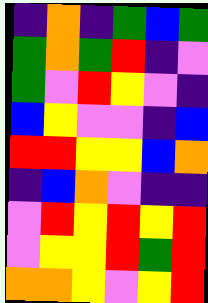[["indigo", "orange", "indigo", "green", "blue", "green"], ["green", "orange", "green", "red", "indigo", "violet"], ["green", "violet", "red", "yellow", "violet", "indigo"], ["blue", "yellow", "violet", "violet", "indigo", "blue"], ["red", "red", "yellow", "yellow", "blue", "orange"], ["indigo", "blue", "orange", "violet", "indigo", "indigo"], ["violet", "red", "yellow", "red", "yellow", "red"], ["violet", "yellow", "yellow", "red", "green", "red"], ["orange", "orange", "yellow", "violet", "yellow", "red"]]